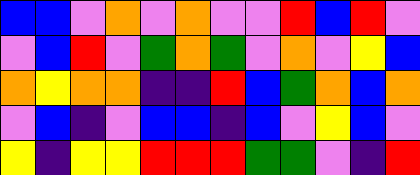[["blue", "blue", "violet", "orange", "violet", "orange", "violet", "violet", "red", "blue", "red", "violet"], ["violet", "blue", "red", "violet", "green", "orange", "green", "violet", "orange", "violet", "yellow", "blue"], ["orange", "yellow", "orange", "orange", "indigo", "indigo", "red", "blue", "green", "orange", "blue", "orange"], ["violet", "blue", "indigo", "violet", "blue", "blue", "indigo", "blue", "violet", "yellow", "blue", "violet"], ["yellow", "indigo", "yellow", "yellow", "red", "red", "red", "green", "green", "violet", "indigo", "red"]]